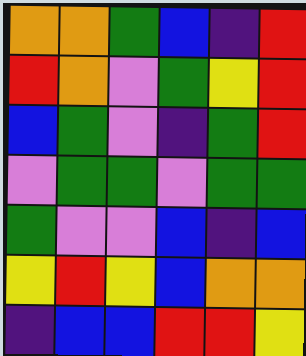[["orange", "orange", "green", "blue", "indigo", "red"], ["red", "orange", "violet", "green", "yellow", "red"], ["blue", "green", "violet", "indigo", "green", "red"], ["violet", "green", "green", "violet", "green", "green"], ["green", "violet", "violet", "blue", "indigo", "blue"], ["yellow", "red", "yellow", "blue", "orange", "orange"], ["indigo", "blue", "blue", "red", "red", "yellow"]]